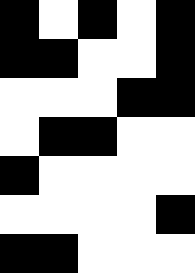[["black", "white", "black", "white", "black"], ["black", "black", "white", "white", "black"], ["white", "white", "white", "black", "black"], ["white", "black", "black", "white", "white"], ["black", "white", "white", "white", "white"], ["white", "white", "white", "white", "black"], ["black", "black", "white", "white", "white"]]